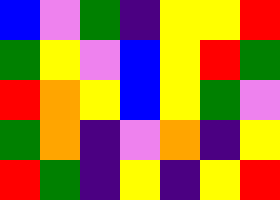[["blue", "violet", "green", "indigo", "yellow", "yellow", "red"], ["green", "yellow", "violet", "blue", "yellow", "red", "green"], ["red", "orange", "yellow", "blue", "yellow", "green", "violet"], ["green", "orange", "indigo", "violet", "orange", "indigo", "yellow"], ["red", "green", "indigo", "yellow", "indigo", "yellow", "red"]]